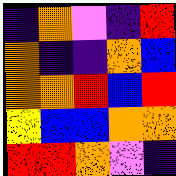[["indigo", "orange", "violet", "indigo", "red"], ["orange", "indigo", "indigo", "orange", "blue"], ["orange", "orange", "red", "blue", "red"], ["yellow", "blue", "blue", "orange", "orange"], ["red", "red", "orange", "violet", "indigo"]]